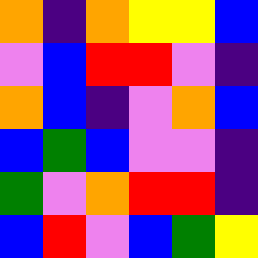[["orange", "indigo", "orange", "yellow", "yellow", "blue"], ["violet", "blue", "red", "red", "violet", "indigo"], ["orange", "blue", "indigo", "violet", "orange", "blue"], ["blue", "green", "blue", "violet", "violet", "indigo"], ["green", "violet", "orange", "red", "red", "indigo"], ["blue", "red", "violet", "blue", "green", "yellow"]]